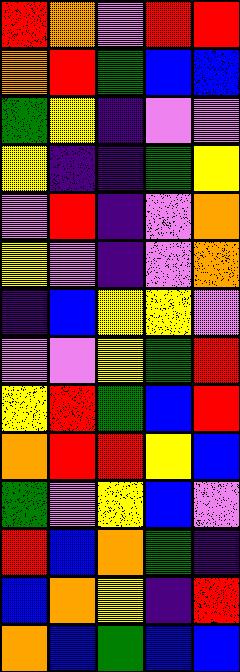[["red", "orange", "violet", "red", "red"], ["orange", "red", "green", "blue", "blue"], ["green", "yellow", "indigo", "violet", "violet"], ["yellow", "indigo", "indigo", "green", "yellow"], ["violet", "red", "indigo", "violet", "orange"], ["yellow", "violet", "indigo", "violet", "orange"], ["indigo", "blue", "yellow", "yellow", "violet"], ["violet", "violet", "yellow", "green", "red"], ["yellow", "red", "green", "blue", "red"], ["orange", "red", "red", "yellow", "blue"], ["green", "violet", "yellow", "blue", "violet"], ["red", "blue", "orange", "green", "indigo"], ["blue", "orange", "yellow", "indigo", "red"], ["orange", "blue", "green", "blue", "blue"]]